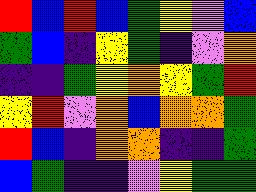[["red", "blue", "red", "blue", "green", "yellow", "violet", "blue"], ["green", "blue", "indigo", "yellow", "green", "indigo", "violet", "orange"], ["indigo", "indigo", "green", "yellow", "orange", "yellow", "green", "red"], ["yellow", "red", "violet", "orange", "blue", "orange", "orange", "green"], ["red", "blue", "indigo", "orange", "orange", "indigo", "indigo", "green"], ["blue", "green", "indigo", "indigo", "violet", "yellow", "green", "green"]]